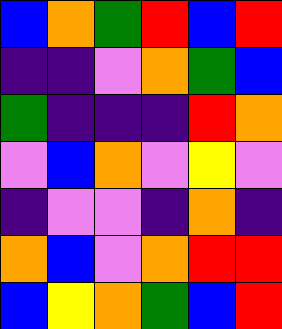[["blue", "orange", "green", "red", "blue", "red"], ["indigo", "indigo", "violet", "orange", "green", "blue"], ["green", "indigo", "indigo", "indigo", "red", "orange"], ["violet", "blue", "orange", "violet", "yellow", "violet"], ["indigo", "violet", "violet", "indigo", "orange", "indigo"], ["orange", "blue", "violet", "orange", "red", "red"], ["blue", "yellow", "orange", "green", "blue", "red"]]